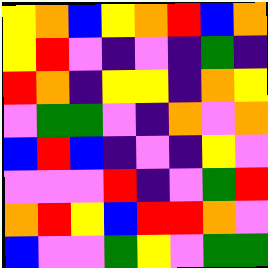[["yellow", "orange", "blue", "yellow", "orange", "red", "blue", "orange"], ["yellow", "red", "violet", "indigo", "violet", "indigo", "green", "indigo"], ["red", "orange", "indigo", "yellow", "yellow", "indigo", "orange", "yellow"], ["violet", "green", "green", "violet", "indigo", "orange", "violet", "orange"], ["blue", "red", "blue", "indigo", "violet", "indigo", "yellow", "violet"], ["violet", "violet", "violet", "red", "indigo", "violet", "green", "red"], ["orange", "red", "yellow", "blue", "red", "red", "orange", "violet"], ["blue", "violet", "violet", "green", "yellow", "violet", "green", "green"]]